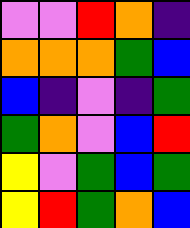[["violet", "violet", "red", "orange", "indigo"], ["orange", "orange", "orange", "green", "blue"], ["blue", "indigo", "violet", "indigo", "green"], ["green", "orange", "violet", "blue", "red"], ["yellow", "violet", "green", "blue", "green"], ["yellow", "red", "green", "orange", "blue"]]